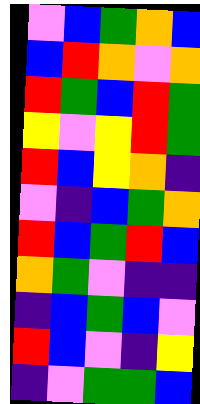[["violet", "blue", "green", "orange", "blue"], ["blue", "red", "orange", "violet", "orange"], ["red", "green", "blue", "red", "green"], ["yellow", "violet", "yellow", "red", "green"], ["red", "blue", "yellow", "orange", "indigo"], ["violet", "indigo", "blue", "green", "orange"], ["red", "blue", "green", "red", "blue"], ["orange", "green", "violet", "indigo", "indigo"], ["indigo", "blue", "green", "blue", "violet"], ["red", "blue", "violet", "indigo", "yellow"], ["indigo", "violet", "green", "green", "blue"]]